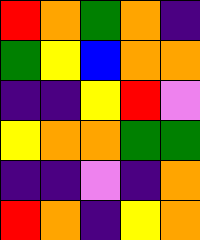[["red", "orange", "green", "orange", "indigo"], ["green", "yellow", "blue", "orange", "orange"], ["indigo", "indigo", "yellow", "red", "violet"], ["yellow", "orange", "orange", "green", "green"], ["indigo", "indigo", "violet", "indigo", "orange"], ["red", "orange", "indigo", "yellow", "orange"]]